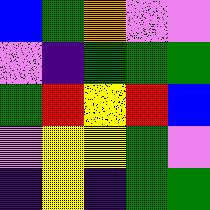[["blue", "green", "orange", "violet", "violet"], ["violet", "indigo", "green", "green", "green"], ["green", "red", "yellow", "red", "blue"], ["violet", "yellow", "yellow", "green", "violet"], ["indigo", "yellow", "indigo", "green", "green"]]